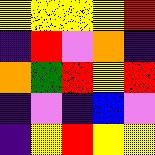[["yellow", "yellow", "yellow", "yellow", "red"], ["indigo", "red", "violet", "orange", "indigo"], ["orange", "green", "red", "yellow", "red"], ["indigo", "violet", "indigo", "blue", "violet"], ["indigo", "yellow", "red", "yellow", "yellow"]]